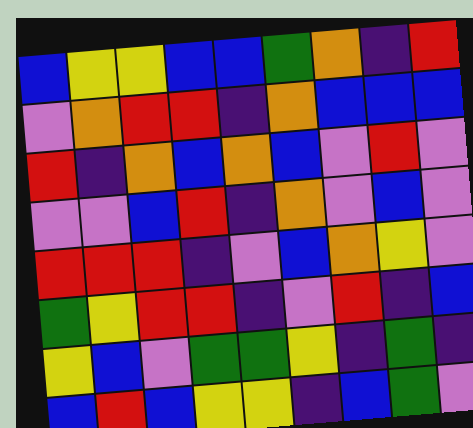[["blue", "yellow", "yellow", "blue", "blue", "green", "orange", "indigo", "red"], ["violet", "orange", "red", "red", "indigo", "orange", "blue", "blue", "blue"], ["red", "indigo", "orange", "blue", "orange", "blue", "violet", "red", "violet"], ["violet", "violet", "blue", "red", "indigo", "orange", "violet", "blue", "violet"], ["red", "red", "red", "indigo", "violet", "blue", "orange", "yellow", "violet"], ["green", "yellow", "red", "red", "indigo", "violet", "red", "indigo", "blue"], ["yellow", "blue", "violet", "green", "green", "yellow", "indigo", "green", "indigo"], ["blue", "red", "blue", "yellow", "yellow", "indigo", "blue", "green", "violet"]]